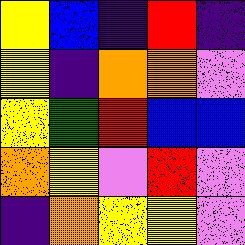[["yellow", "blue", "indigo", "red", "indigo"], ["yellow", "indigo", "orange", "orange", "violet"], ["yellow", "green", "red", "blue", "blue"], ["orange", "yellow", "violet", "red", "violet"], ["indigo", "orange", "yellow", "yellow", "violet"]]